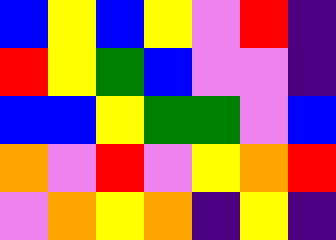[["blue", "yellow", "blue", "yellow", "violet", "red", "indigo"], ["red", "yellow", "green", "blue", "violet", "violet", "indigo"], ["blue", "blue", "yellow", "green", "green", "violet", "blue"], ["orange", "violet", "red", "violet", "yellow", "orange", "red"], ["violet", "orange", "yellow", "orange", "indigo", "yellow", "indigo"]]